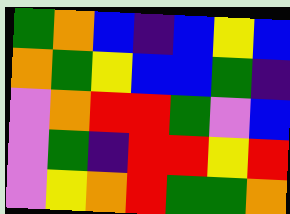[["green", "orange", "blue", "indigo", "blue", "yellow", "blue"], ["orange", "green", "yellow", "blue", "blue", "green", "indigo"], ["violet", "orange", "red", "red", "green", "violet", "blue"], ["violet", "green", "indigo", "red", "red", "yellow", "red"], ["violet", "yellow", "orange", "red", "green", "green", "orange"]]